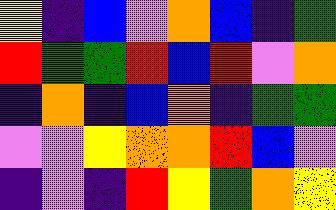[["yellow", "indigo", "blue", "violet", "orange", "blue", "indigo", "green"], ["red", "green", "green", "red", "blue", "red", "violet", "orange"], ["indigo", "orange", "indigo", "blue", "orange", "indigo", "green", "green"], ["violet", "violet", "yellow", "orange", "orange", "red", "blue", "violet"], ["indigo", "violet", "indigo", "red", "yellow", "green", "orange", "yellow"]]